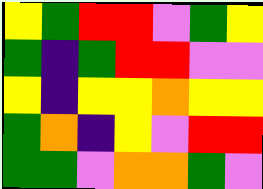[["yellow", "green", "red", "red", "violet", "green", "yellow"], ["green", "indigo", "green", "red", "red", "violet", "violet"], ["yellow", "indigo", "yellow", "yellow", "orange", "yellow", "yellow"], ["green", "orange", "indigo", "yellow", "violet", "red", "red"], ["green", "green", "violet", "orange", "orange", "green", "violet"]]